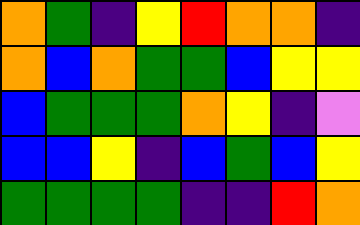[["orange", "green", "indigo", "yellow", "red", "orange", "orange", "indigo"], ["orange", "blue", "orange", "green", "green", "blue", "yellow", "yellow"], ["blue", "green", "green", "green", "orange", "yellow", "indigo", "violet"], ["blue", "blue", "yellow", "indigo", "blue", "green", "blue", "yellow"], ["green", "green", "green", "green", "indigo", "indigo", "red", "orange"]]